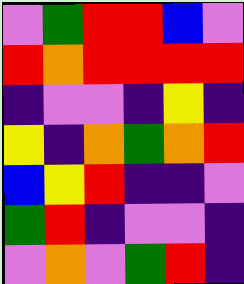[["violet", "green", "red", "red", "blue", "violet"], ["red", "orange", "red", "red", "red", "red"], ["indigo", "violet", "violet", "indigo", "yellow", "indigo"], ["yellow", "indigo", "orange", "green", "orange", "red"], ["blue", "yellow", "red", "indigo", "indigo", "violet"], ["green", "red", "indigo", "violet", "violet", "indigo"], ["violet", "orange", "violet", "green", "red", "indigo"]]